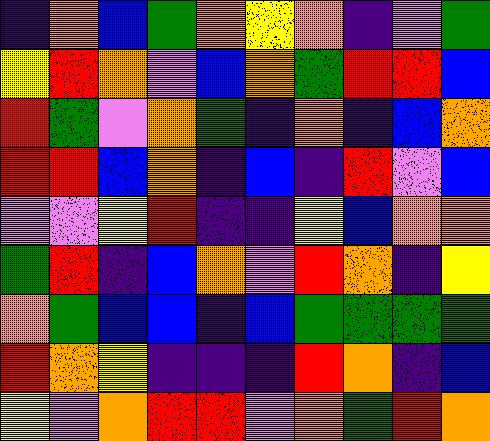[["indigo", "orange", "blue", "green", "orange", "yellow", "orange", "indigo", "violet", "green"], ["yellow", "red", "orange", "violet", "blue", "orange", "green", "red", "red", "blue"], ["red", "green", "violet", "orange", "green", "indigo", "orange", "indigo", "blue", "orange"], ["red", "red", "blue", "orange", "indigo", "blue", "indigo", "red", "violet", "blue"], ["violet", "violet", "yellow", "red", "indigo", "indigo", "yellow", "blue", "orange", "orange"], ["green", "red", "indigo", "blue", "orange", "violet", "red", "orange", "indigo", "yellow"], ["orange", "green", "blue", "blue", "indigo", "blue", "green", "green", "green", "green"], ["red", "orange", "yellow", "indigo", "indigo", "indigo", "red", "orange", "indigo", "blue"], ["yellow", "violet", "orange", "red", "red", "violet", "orange", "green", "red", "orange"]]